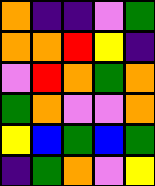[["orange", "indigo", "indigo", "violet", "green"], ["orange", "orange", "red", "yellow", "indigo"], ["violet", "red", "orange", "green", "orange"], ["green", "orange", "violet", "violet", "orange"], ["yellow", "blue", "green", "blue", "green"], ["indigo", "green", "orange", "violet", "yellow"]]